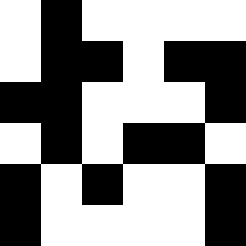[["white", "black", "white", "white", "white", "white"], ["white", "black", "black", "white", "black", "black"], ["black", "black", "white", "white", "white", "black"], ["white", "black", "white", "black", "black", "white"], ["black", "white", "black", "white", "white", "black"], ["black", "white", "white", "white", "white", "black"]]